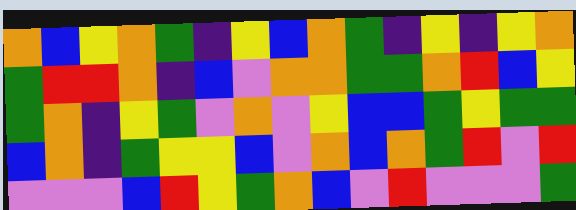[["orange", "blue", "yellow", "orange", "green", "indigo", "yellow", "blue", "orange", "green", "indigo", "yellow", "indigo", "yellow", "orange"], ["green", "red", "red", "orange", "indigo", "blue", "violet", "orange", "orange", "green", "green", "orange", "red", "blue", "yellow"], ["green", "orange", "indigo", "yellow", "green", "violet", "orange", "violet", "yellow", "blue", "blue", "green", "yellow", "green", "green"], ["blue", "orange", "indigo", "green", "yellow", "yellow", "blue", "violet", "orange", "blue", "orange", "green", "red", "violet", "red"], ["violet", "violet", "violet", "blue", "red", "yellow", "green", "orange", "blue", "violet", "red", "violet", "violet", "violet", "green"]]